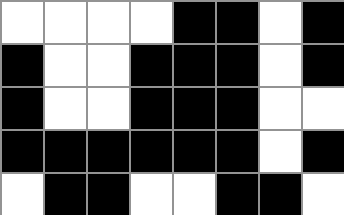[["white", "white", "white", "white", "black", "black", "white", "black"], ["black", "white", "white", "black", "black", "black", "white", "black"], ["black", "white", "white", "black", "black", "black", "white", "white"], ["black", "black", "black", "black", "black", "black", "white", "black"], ["white", "black", "black", "white", "white", "black", "black", "white"]]